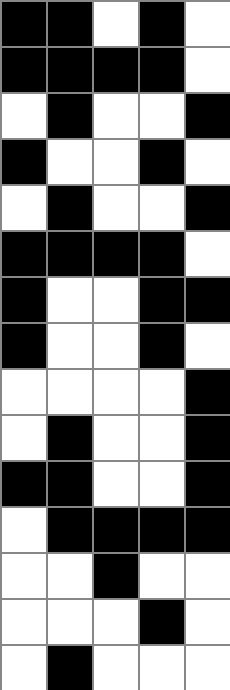[["black", "black", "white", "black", "white"], ["black", "black", "black", "black", "white"], ["white", "black", "white", "white", "black"], ["black", "white", "white", "black", "white"], ["white", "black", "white", "white", "black"], ["black", "black", "black", "black", "white"], ["black", "white", "white", "black", "black"], ["black", "white", "white", "black", "white"], ["white", "white", "white", "white", "black"], ["white", "black", "white", "white", "black"], ["black", "black", "white", "white", "black"], ["white", "black", "black", "black", "black"], ["white", "white", "black", "white", "white"], ["white", "white", "white", "black", "white"], ["white", "black", "white", "white", "white"]]